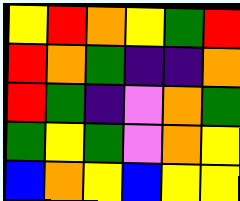[["yellow", "red", "orange", "yellow", "green", "red"], ["red", "orange", "green", "indigo", "indigo", "orange"], ["red", "green", "indigo", "violet", "orange", "green"], ["green", "yellow", "green", "violet", "orange", "yellow"], ["blue", "orange", "yellow", "blue", "yellow", "yellow"]]